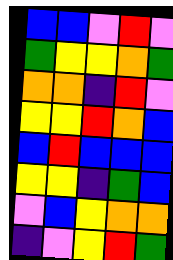[["blue", "blue", "violet", "red", "violet"], ["green", "yellow", "yellow", "orange", "green"], ["orange", "orange", "indigo", "red", "violet"], ["yellow", "yellow", "red", "orange", "blue"], ["blue", "red", "blue", "blue", "blue"], ["yellow", "yellow", "indigo", "green", "blue"], ["violet", "blue", "yellow", "orange", "orange"], ["indigo", "violet", "yellow", "red", "green"]]